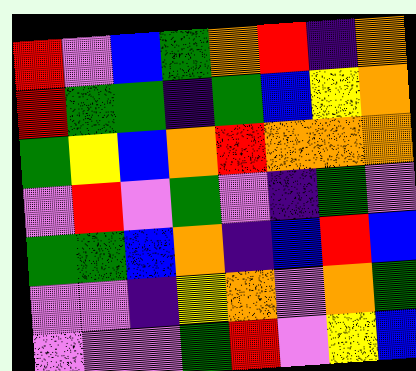[["red", "violet", "blue", "green", "orange", "red", "indigo", "orange"], ["red", "green", "green", "indigo", "green", "blue", "yellow", "orange"], ["green", "yellow", "blue", "orange", "red", "orange", "orange", "orange"], ["violet", "red", "violet", "green", "violet", "indigo", "green", "violet"], ["green", "green", "blue", "orange", "indigo", "blue", "red", "blue"], ["violet", "violet", "indigo", "yellow", "orange", "violet", "orange", "green"], ["violet", "violet", "violet", "green", "red", "violet", "yellow", "blue"]]